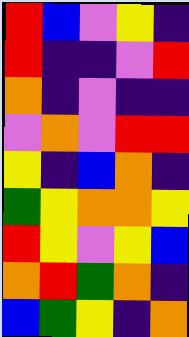[["red", "blue", "violet", "yellow", "indigo"], ["red", "indigo", "indigo", "violet", "red"], ["orange", "indigo", "violet", "indigo", "indigo"], ["violet", "orange", "violet", "red", "red"], ["yellow", "indigo", "blue", "orange", "indigo"], ["green", "yellow", "orange", "orange", "yellow"], ["red", "yellow", "violet", "yellow", "blue"], ["orange", "red", "green", "orange", "indigo"], ["blue", "green", "yellow", "indigo", "orange"]]